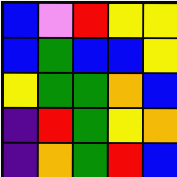[["blue", "violet", "red", "yellow", "yellow"], ["blue", "green", "blue", "blue", "yellow"], ["yellow", "green", "green", "orange", "blue"], ["indigo", "red", "green", "yellow", "orange"], ["indigo", "orange", "green", "red", "blue"]]